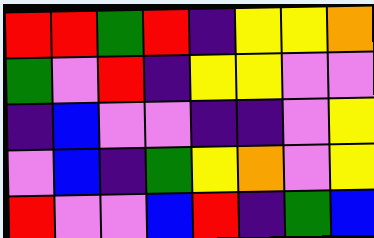[["red", "red", "green", "red", "indigo", "yellow", "yellow", "orange"], ["green", "violet", "red", "indigo", "yellow", "yellow", "violet", "violet"], ["indigo", "blue", "violet", "violet", "indigo", "indigo", "violet", "yellow"], ["violet", "blue", "indigo", "green", "yellow", "orange", "violet", "yellow"], ["red", "violet", "violet", "blue", "red", "indigo", "green", "blue"]]